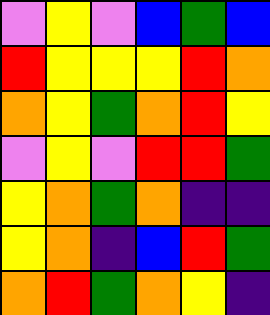[["violet", "yellow", "violet", "blue", "green", "blue"], ["red", "yellow", "yellow", "yellow", "red", "orange"], ["orange", "yellow", "green", "orange", "red", "yellow"], ["violet", "yellow", "violet", "red", "red", "green"], ["yellow", "orange", "green", "orange", "indigo", "indigo"], ["yellow", "orange", "indigo", "blue", "red", "green"], ["orange", "red", "green", "orange", "yellow", "indigo"]]